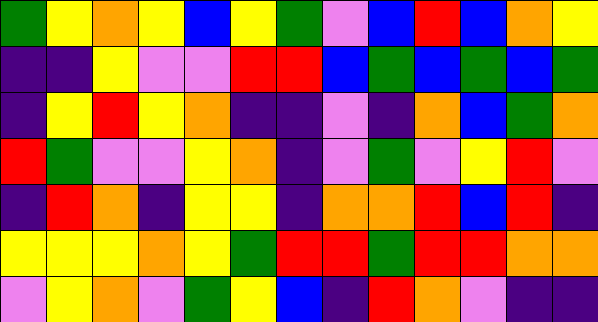[["green", "yellow", "orange", "yellow", "blue", "yellow", "green", "violet", "blue", "red", "blue", "orange", "yellow"], ["indigo", "indigo", "yellow", "violet", "violet", "red", "red", "blue", "green", "blue", "green", "blue", "green"], ["indigo", "yellow", "red", "yellow", "orange", "indigo", "indigo", "violet", "indigo", "orange", "blue", "green", "orange"], ["red", "green", "violet", "violet", "yellow", "orange", "indigo", "violet", "green", "violet", "yellow", "red", "violet"], ["indigo", "red", "orange", "indigo", "yellow", "yellow", "indigo", "orange", "orange", "red", "blue", "red", "indigo"], ["yellow", "yellow", "yellow", "orange", "yellow", "green", "red", "red", "green", "red", "red", "orange", "orange"], ["violet", "yellow", "orange", "violet", "green", "yellow", "blue", "indigo", "red", "orange", "violet", "indigo", "indigo"]]